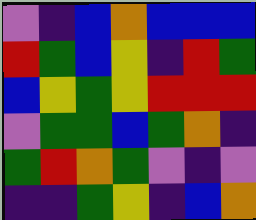[["violet", "indigo", "blue", "orange", "blue", "blue", "blue"], ["red", "green", "blue", "yellow", "indigo", "red", "green"], ["blue", "yellow", "green", "yellow", "red", "red", "red"], ["violet", "green", "green", "blue", "green", "orange", "indigo"], ["green", "red", "orange", "green", "violet", "indigo", "violet"], ["indigo", "indigo", "green", "yellow", "indigo", "blue", "orange"]]